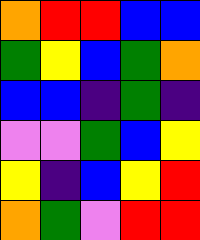[["orange", "red", "red", "blue", "blue"], ["green", "yellow", "blue", "green", "orange"], ["blue", "blue", "indigo", "green", "indigo"], ["violet", "violet", "green", "blue", "yellow"], ["yellow", "indigo", "blue", "yellow", "red"], ["orange", "green", "violet", "red", "red"]]